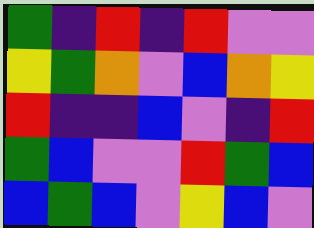[["green", "indigo", "red", "indigo", "red", "violet", "violet"], ["yellow", "green", "orange", "violet", "blue", "orange", "yellow"], ["red", "indigo", "indigo", "blue", "violet", "indigo", "red"], ["green", "blue", "violet", "violet", "red", "green", "blue"], ["blue", "green", "blue", "violet", "yellow", "blue", "violet"]]